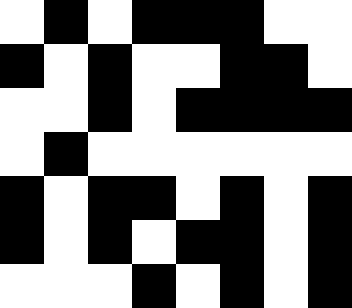[["white", "black", "white", "black", "black", "black", "white", "white"], ["black", "white", "black", "white", "white", "black", "black", "white"], ["white", "white", "black", "white", "black", "black", "black", "black"], ["white", "black", "white", "white", "white", "white", "white", "white"], ["black", "white", "black", "black", "white", "black", "white", "black"], ["black", "white", "black", "white", "black", "black", "white", "black"], ["white", "white", "white", "black", "white", "black", "white", "black"]]